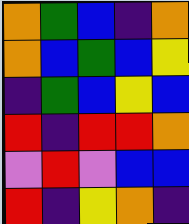[["orange", "green", "blue", "indigo", "orange"], ["orange", "blue", "green", "blue", "yellow"], ["indigo", "green", "blue", "yellow", "blue"], ["red", "indigo", "red", "red", "orange"], ["violet", "red", "violet", "blue", "blue"], ["red", "indigo", "yellow", "orange", "indigo"]]